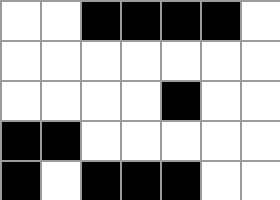[["white", "white", "black", "black", "black", "black", "white"], ["white", "white", "white", "white", "white", "white", "white"], ["white", "white", "white", "white", "black", "white", "white"], ["black", "black", "white", "white", "white", "white", "white"], ["black", "white", "black", "black", "black", "white", "white"]]